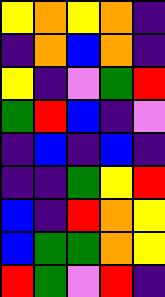[["yellow", "orange", "yellow", "orange", "indigo"], ["indigo", "orange", "blue", "orange", "indigo"], ["yellow", "indigo", "violet", "green", "red"], ["green", "red", "blue", "indigo", "violet"], ["indigo", "blue", "indigo", "blue", "indigo"], ["indigo", "indigo", "green", "yellow", "red"], ["blue", "indigo", "red", "orange", "yellow"], ["blue", "green", "green", "orange", "yellow"], ["red", "green", "violet", "red", "indigo"]]